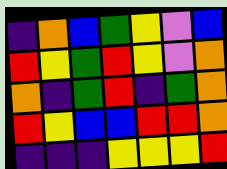[["indigo", "orange", "blue", "green", "yellow", "violet", "blue"], ["red", "yellow", "green", "red", "yellow", "violet", "orange"], ["orange", "indigo", "green", "red", "indigo", "green", "orange"], ["red", "yellow", "blue", "blue", "red", "red", "orange"], ["indigo", "indigo", "indigo", "yellow", "yellow", "yellow", "red"]]